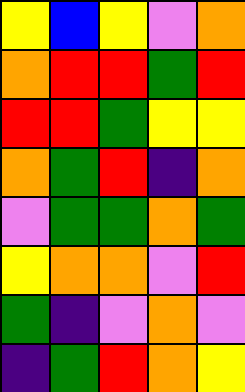[["yellow", "blue", "yellow", "violet", "orange"], ["orange", "red", "red", "green", "red"], ["red", "red", "green", "yellow", "yellow"], ["orange", "green", "red", "indigo", "orange"], ["violet", "green", "green", "orange", "green"], ["yellow", "orange", "orange", "violet", "red"], ["green", "indigo", "violet", "orange", "violet"], ["indigo", "green", "red", "orange", "yellow"]]